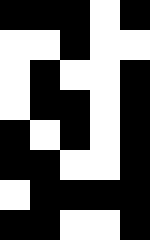[["black", "black", "black", "white", "black"], ["white", "white", "black", "white", "white"], ["white", "black", "white", "white", "black"], ["white", "black", "black", "white", "black"], ["black", "white", "black", "white", "black"], ["black", "black", "white", "white", "black"], ["white", "black", "black", "black", "black"], ["black", "black", "white", "white", "black"]]